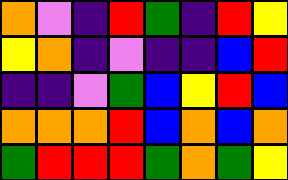[["orange", "violet", "indigo", "red", "green", "indigo", "red", "yellow"], ["yellow", "orange", "indigo", "violet", "indigo", "indigo", "blue", "red"], ["indigo", "indigo", "violet", "green", "blue", "yellow", "red", "blue"], ["orange", "orange", "orange", "red", "blue", "orange", "blue", "orange"], ["green", "red", "red", "red", "green", "orange", "green", "yellow"]]